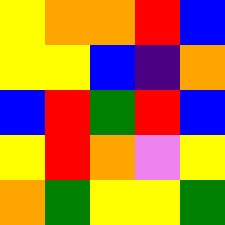[["yellow", "orange", "orange", "red", "blue"], ["yellow", "yellow", "blue", "indigo", "orange"], ["blue", "red", "green", "red", "blue"], ["yellow", "red", "orange", "violet", "yellow"], ["orange", "green", "yellow", "yellow", "green"]]